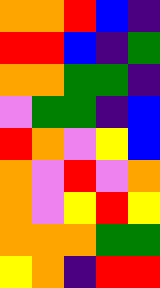[["orange", "orange", "red", "blue", "indigo"], ["red", "red", "blue", "indigo", "green"], ["orange", "orange", "green", "green", "indigo"], ["violet", "green", "green", "indigo", "blue"], ["red", "orange", "violet", "yellow", "blue"], ["orange", "violet", "red", "violet", "orange"], ["orange", "violet", "yellow", "red", "yellow"], ["orange", "orange", "orange", "green", "green"], ["yellow", "orange", "indigo", "red", "red"]]